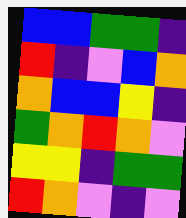[["blue", "blue", "green", "green", "indigo"], ["red", "indigo", "violet", "blue", "orange"], ["orange", "blue", "blue", "yellow", "indigo"], ["green", "orange", "red", "orange", "violet"], ["yellow", "yellow", "indigo", "green", "green"], ["red", "orange", "violet", "indigo", "violet"]]